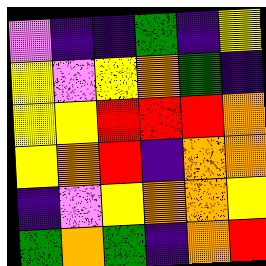[["violet", "indigo", "indigo", "green", "indigo", "yellow"], ["yellow", "violet", "yellow", "orange", "green", "indigo"], ["yellow", "yellow", "red", "red", "red", "orange"], ["yellow", "orange", "red", "indigo", "orange", "orange"], ["indigo", "violet", "yellow", "orange", "orange", "yellow"], ["green", "orange", "green", "indigo", "orange", "red"]]